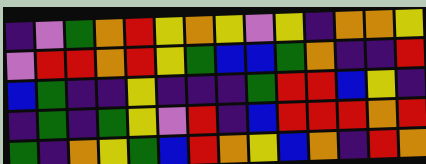[["indigo", "violet", "green", "orange", "red", "yellow", "orange", "yellow", "violet", "yellow", "indigo", "orange", "orange", "yellow"], ["violet", "red", "red", "orange", "red", "yellow", "green", "blue", "blue", "green", "orange", "indigo", "indigo", "red"], ["blue", "green", "indigo", "indigo", "yellow", "indigo", "indigo", "indigo", "green", "red", "red", "blue", "yellow", "indigo"], ["indigo", "green", "indigo", "green", "yellow", "violet", "red", "indigo", "blue", "red", "red", "red", "orange", "red"], ["green", "indigo", "orange", "yellow", "green", "blue", "red", "orange", "yellow", "blue", "orange", "indigo", "red", "orange"]]